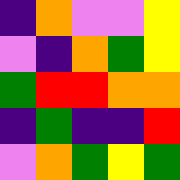[["indigo", "orange", "violet", "violet", "yellow"], ["violet", "indigo", "orange", "green", "yellow"], ["green", "red", "red", "orange", "orange"], ["indigo", "green", "indigo", "indigo", "red"], ["violet", "orange", "green", "yellow", "green"]]